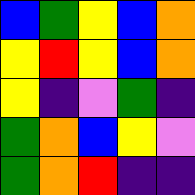[["blue", "green", "yellow", "blue", "orange"], ["yellow", "red", "yellow", "blue", "orange"], ["yellow", "indigo", "violet", "green", "indigo"], ["green", "orange", "blue", "yellow", "violet"], ["green", "orange", "red", "indigo", "indigo"]]